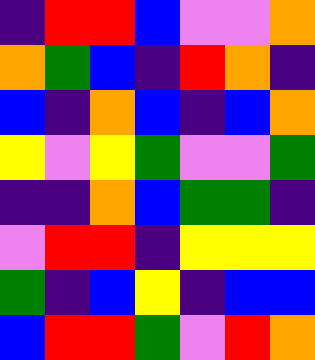[["indigo", "red", "red", "blue", "violet", "violet", "orange"], ["orange", "green", "blue", "indigo", "red", "orange", "indigo"], ["blue", "indigo", "orange", "blue", "indigo", "blue", "orange"], ["yellow", "violet", "yellow", "green", "violet", "violet", "green"], ["indigo", "indigo", "orange", "blue", "green", "green", "indigo"], ["violet", "red", "red", "indigo", "yellow", "yellow", "yellow"], ["green", "indigo", "blue", "yellow", "indigo", "blue", "blue"], ["blue", "red", "red", "green", "violet", "red", "orange"]]